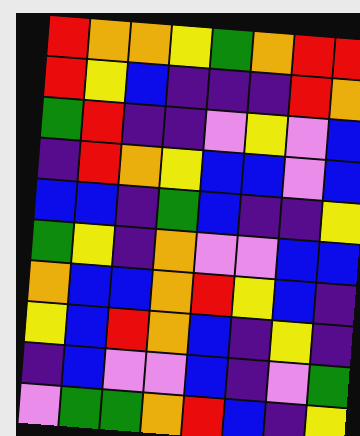[["red", "orange", "orange", "yellow", "green", "orange", "red", "red"], ["red", "yellow", "blue", "indigo", "indigo", "indigo", "red", "orange"], ["green", "red", "indigo", "indigo", "violet", "yellow", "violet", "blue"], ["indigo", "red", "orange", "yellow", "blue", "blue", "violet", "blue"], ["blue", "blue", "indigo", "green", "blue", "indigo", "indigo", "yellow"], ["green", "yellow", "indigo", "orange", "violet", "violet", "blue", "blue"], ["orange", "blue", "blue", "orange", "red", "yellow", "blue", "indigo"], ["yellow", "blue", "red", "orange", "blue", "indigo", "yellow", "indigo"], ["indigo", "blue", "violet", "violet", "blue", "indigo", "violet", "green"], ["violet", "green", "green", "orange", "red", "blue", "indigo", "yellow"]]